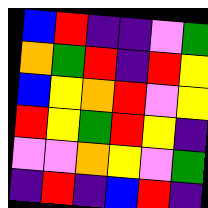[["blue", "red", "indigo", "indigo", "violet", "green"], ["orange", "green", "red", "indigo", "red", "yellow"], ["blue", "yellow", "orange", "red", "violet", "yellow"], ["red", "yellow", "green", "red", "yellow", "indigo"], ["violet", "violet", "orange", "yellow", "violet", "green"], ["indigo", "red", "indigo", "blue", "red", "indigo"]]